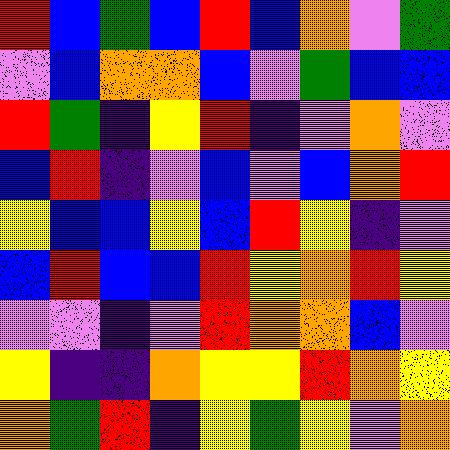[["red", "blue", "green", "blue", "red", "blue", "orange", "violet", "green"], ["violet", "blue", "orange", "orange", "blue", "violet", "green", "blue", "blue"], ["red", "green", "indigo", "yellow", "red", "indigo", "violet", "orange", "violet"], ["blue", "red", "indigo", "violet", "blue", "violet", "blue", "orange", "red"], ["yellow", "blue", "blue", "yellow", "blue", "red", "yellow", "indigo", "violet"], ["blue", "red", "blue", "blue", "red", "yellow", "orange", "red", "yellow"], ["violet", "violet", "indigo", "violet", "red", "orange", "orange", "blue", "violet"], ["yellow", "indigo", "indigo", "orange", "yellow", "yellow", "red", "orange", "yellow"], ["orange", "green", "red", "indigo", "yellow", "green", "yellow", "violet", "orange"]]